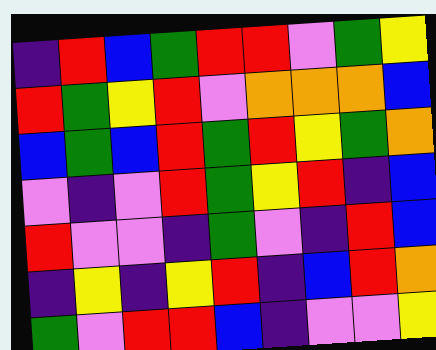[["indigo", "red", "blue", "green", "red", "red", "violet", "green", "yellow"], ["red", "green", "yellow", "red", "violet", "orange", "orange", "orange", "blue"], ["blue", "green", "blue", "red", "green", "red", "yellow", "green", "orange"], ["violet", "indigo", "violet", "red", "green", "yellow", "red", "indigo", "blue"], ["red", "violet", "violet", "indigo", "green", "violet", "indigo", "red", "blue"], ["indigo", "yellow", "indigo", "yellow", "red", "indigo", "blue", "red", "orange"], ["green", "violet", "red", "red", "blue", "indigo", "violet", "violet", "yellow"]]